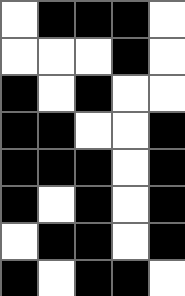[["white", "black", "black", "black", "white"], ["white", "white", "white", "black", "white"], ["black", "white", "black", "white", "white"], ["black", "black", "white", "white", "black"], ["black", "black", "black", "white", "black"], ["black", "white", "black", "white", "black"], ["white", "black", "black", "white", "black"], ["black", "white", "black", "black", "white"]]